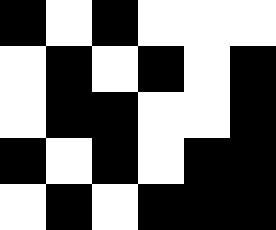[["black", "white", "black", "white", "white", "white"], ["white", "black", "white", "black", "white", "black"], ["white", "black", "black", "white", "white", "black"], ["black", "white", "black", "white", "black", "black"], ["white", "black", "white", "black", "black", "black"]]